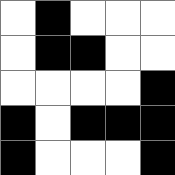[["white", "black", "white", "white", "white"], ["white", "black", "black", "white", "white"], ["white", "white", "white", "white", "black"], ["black", "white", "black", "black", "black"], ["black", "white", "white", "white", "black"]]